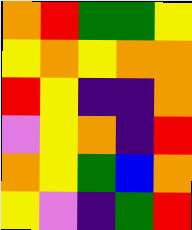[["orange", "red", "green", "green", "yellow"], ["yellow", "orange", "yellow", "orange", "orange"], ["red", "yellow", "indigo", "indigo", "orange"], ["violet", "yellow", "orange", "indigo", "red"], ["orange", "yellow", "green", "blue", "orange"], ["yellow", "violet", "indigo", "green", "red"]]